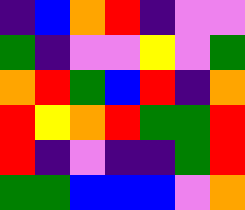[["indigo", "blue", "orange", "red", "indigo", "violet", "violet"], ["green", "indigo", "violet", "violet", "yellow", "violet", "green"], ["orange", "red", "green", "blue", "red", "indigo", "orange"], ["red", "yellow", "orange", "red", "green", "green", "red"], ["red", "indigo", "violet", "indigo", "indigo", "green", "red"], ["green", "green", "blue", "blue", "blue", "violet", "orange"]]